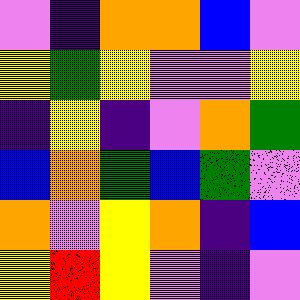[["violet", "indigo", "orange", "orange", "blue", "violet"], ["yellow", "green", "yellow", "violet", "violet", "yellow"], ["indigo", "yellow", "indigo", "violet", "orange", "green"], ["blue", "orange", "green", "blue", "green", "violet"], ["orange", "violet", "yellow", "orange", "indigo", "blue"], ["yellow", "red", "yellow", "violet", "indigo", "violet"]]